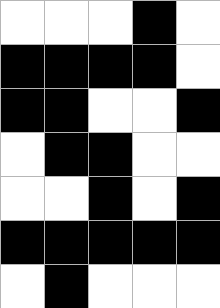[["white", "white", "white", "black", "white"], ["black", "black", "black", "black", "white"], ["black", "black", "white", "white", "black"], ["white", "black", "black", "white", "white"], ["white", "white", "black", "white", "black"], ["black", "black", "black", "black", "black"], ["white", "black", "white", "white", "white"]]